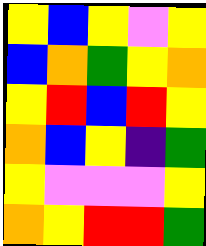[["yellow", "blue", "yellow", "violet", "yellow"], ["blue", "orange", "green", "yellow", "orange"], ["yellow", "red", "blue", "red", "yellow"], ["orange", "blue", "yellow", "indigo", "green"], ["yellow", "violet", "violet", "violet", "yellow"], ["orange", "yellow", "red", "red", "green"]]